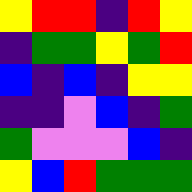[["yellow", "red", "red", "indigo", "red", "yellow"], ["indigo", "green", "green", "yellow", "green", "red"], ["blue", "indigo", "blue", "indigo", "yellow", "yellow"], ["indigo", "indigo", "violet", "blue", "indigo", "green"], ["green", "violet", "violet", "violet", "blue", "indigo"], ["yellow", "blue", "red", "green", "green", "green"]]